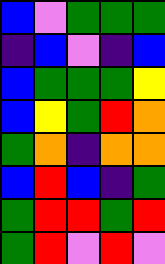[["blue", "violet", "green", "green", "green"], ["indigo", "blue", "violet", "indigo", "blue"], ["blue", "green", "green", "green", "yellow"], ["blue", "yellow", "green", "red", "orange"], ["green", "orange", "indigo", "orange", "orange"], ["blue", "red", "blue", "indigo", "green"], ["green", "red", "red", "green", "red"], ["green", "red", "violet", "red", "violet"]]